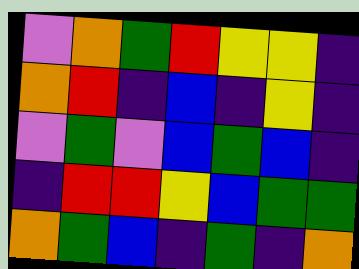[["violet", "orange", "green", "red", "yellow", "yellow", "indigo"], ["orange", "red", "indigo", "blue", "indigo", "yellow", "indigo"], ["violet", "green", "violet", "blue", "green", "blue", "indigo"], ["indigo", "red", "red", "yellow", "blue", "green", "green"], ["orange", "green", "blue", "indigo", "green", "indigo", "orange"]]